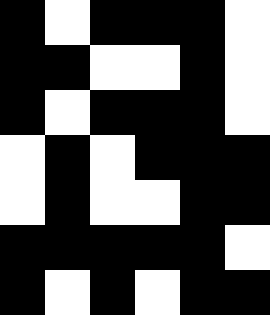[["black", "white", "black", "black", "black", "white"], ["black", "black", "white", "white", "black", "white"], ["black", "white", "black", "black", "black", "white"], ["white", "black", "white", "black", "black", "black"], ["white", "black", "white", "white", "black", "black"], ["black", "black", "black", "black", "black", "white"], ["black", "white", "black", "white", "black", "black"]]